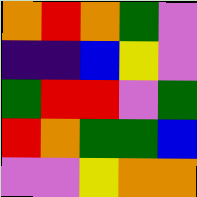[["orange", "red", "orange", "green", "violet"], ["indigo", "indigo", "blue", "yellow", "violet"], ["green", "red", "red", "violet", "green"], ["red", "orange", "green", "green", "blue"], ["violet", "violet", "yellow", "orange", "orange"]]